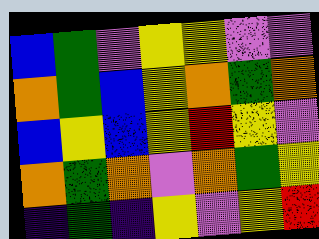[["blue", "green", "violet", "yellow", "yellow", "violet", "violet"], ["orange", "green", "blue", "yellow", "orange", "green", "orange"], ["blue", "yellow", "blue", "yellow", "red", "yellow", "violet"], ["orange", "green", "orange", "violet", "orange", "green", "yellow"], ["indigo", "green", "indigo", "yellow", "violet", "yellow", "red"]]